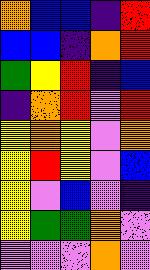[["orange", "blue", "blue", "indigo", "red"], ["blue", "blue", "indigo", "orange", "red"], ["green", "yellow", "red", "indigo", "blue"], ["indigo", "orange", "red", "violet", "red"], ["yellow", "orange", "yellow", "violet", "orange"], ["yellow", "red", "yellow", "violet", "blue"], ["yellow", "violet", "blue", "violet", "indigo"], ["yellow", "green", "green", "orange", "violet"], ["violet", "violet", "violet", "orange", "violet"]]